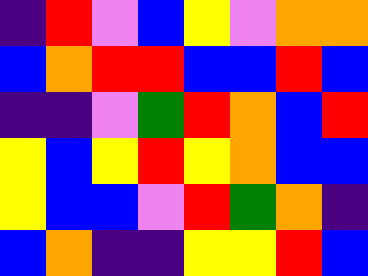[["indigo", "red", "violet", "blue", "yellow", "violet", "orange", "orange"], ["blue", "orange", "red", "red", "blue", "blue", "red", "blue"], ["indigo", "indigo", "violet", "green", "red", "orange", "blue", "red"], ["yellow", "blue", "yellow", "red", "yellow", "orange", "blue", "blue"], ["yellow", "blue", "blue", "violet", "red", "green", "orange", "indigo"], ["blue", "orange", "indigo", "indigo", "yellow", "yellow", "red", "blue"]]